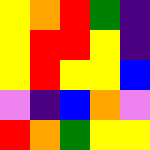[["yellow", "orange", "red", "green", "indigo"], ["yellow", "red", "red", "yellow", "indigo"], ["yellow", "red", "yellow", "yellow", "blue"], ["violet", "indigo", "blue", "orange", "violet"], ["red", "orange", "green", "yellow", "yellow"]]